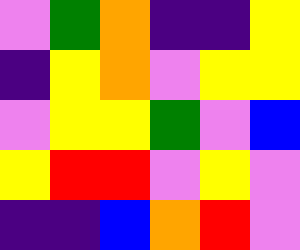[["violet", "green", "orange", "indigo", "indigo", "yellow"], ["indigo", "yellow", "orange", "violet", "yellow", "yellow"], ["violet", "yellow", "yellow", "green", "violet", "blue"], ["yellow", "red", "red", "violet", "yellow", "violet"], ["indigo", "indigo", "blue", "orange", "red", "violet"]]